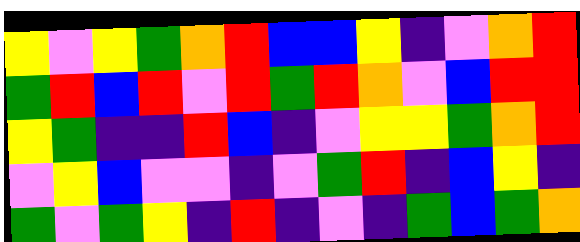[["yellow", "violet", "yellow", "green", "orange", "red", "blue", "blue", "yellow", "indigo", "violet", "orange", "red"], ["green", "red", "blue", "red", "violet", "red", "green", "red", "orange", "violet", "blue", "red", "red"], ["yellow", "green", "indigo", "indigo", "red", "blue", "indigo", "violet", "yellow", "yellow", "green", "orange", "red"], ["violet", "yellow", "blue", "violet", "violet", "indigo", "violet", "green", "red", "indigo", "blue", "yellow", "indigo"], ["green", "violet", "green", "yellow", "indigo", "red", "indigo", "violet", "indigo", "green", "blue", "green", "orange"]]